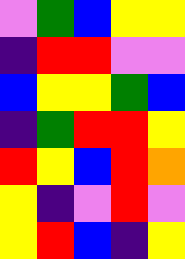[["violet", "green", "blue", "yellow", "yellow"], ["indigo", "red", "red", "violet", "violet"], ["blue", "yellow", "yellow", "green", "blue"], ["indigo", "green", "red", "red", "yellow"], ["red", "yellow", "blue", "red", "orange"], ["yellow", "indigo", "violet", "red", "violet"], ["yellow", "red", "blue", "indigo", "yellow"]]